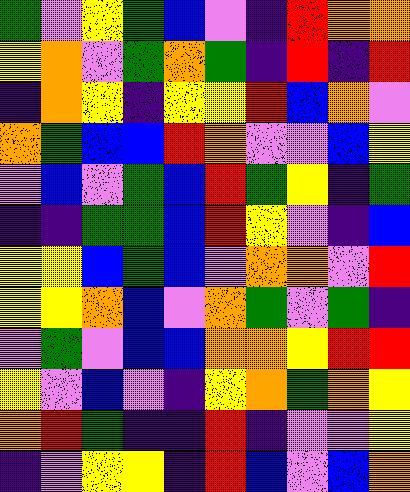[["green", "violet", "yellow", "green", "blue", "violet", "indigo", "red", "orange", "orange"], ["yellow", "orange", "violet", "green", "orange", "green", "indigo", "red", "indigo", "red"], ["indigo", "orange", "yellow", "indigo", "yellow", "yellow", "red", "blue", "orange", "violet"], ["orange", "green", "blue", "blue", "red", "orange", "violet", "violet", "blue", "yellow"], ["violet", "blue", "violet", "green", "blue", "red", "green", "yellow", "indigo", "green"], ["indigo", "indigo", "green", "green", "blue", "red", "yellow", "violet", "indigo", "blue"], ["yellow", "yellow", "blue", "green", "blue", "violet", "orange", "orange", "violet", "red"], ["yellow", "yellow", "orange", "blue", "violet", "orange", "green", "violet", "green", "indigo"], ["violet", "green", "violet", "blue", "blue", "orange", "orange", "yellow", "red", "red"], ["yellow", "violet", "blue", "violet", "indigo", "yellow", "orange", "green", "orange", "yellow"], ["orange", "red", "green", "indigo", "indigo", "red", "indigo", "violet", "violet", "yellow"], ["indigo", "violet", "yellow", "yellow", "indigo", "red", "blue", "violet", "blue", "orange"]]